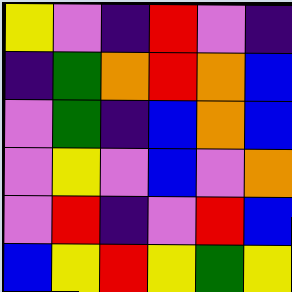[["yellow", "violet", "indigo", "red", "violet", "indigo"], ["indigo", "green", "orange", "red", "orange", "blue"], ["violet", "green", "indigo", "blue", "orange", "blue"], ["violet", "yellow", "violet", "blue", "violet", "orange"], ["violet", "red", "indigo", "violet", "red", "blue"], ["blue", "yellow", "red", "yellow", "green", "yellow"]]